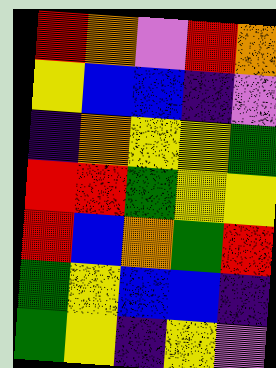[["red", "orange", "violet", "red", "orange"], ["yellow", "blue", "blue", "indigo", "violet"], ["indigo", "orange", "yellow", "yellow", "green"], ["red", "red", "green", "yellow", "yellow"], ["red", "blue", "orange", "green", "red"], ["green", "yellow", "blue", "blue", "indigo"], ["green", "yellow", "indigo", "yellow", "violet"]]